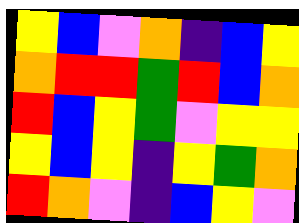[["yellow", "blue", "violet", "orange", "indigo", "blue", "yellow"], ["orange", "red", "red", "green", "red", "blue", "orange"], ["red", "blue", "yellow", "green", "violet", "yellow", "yellow"], ["yellow", "blue", "yellow", "indigo", "yellow", "green", "orange"], ["red", "orange", "violet", "indigo", "blue", "yellow", "violet"]]